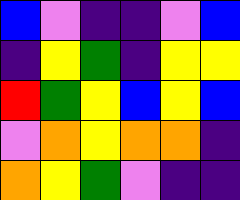[["blue", "violet", "indigo", "indigo", "violet", "blue"], ["indigo", "yellow", "green", "indigo", "yellow", "yellow"], ["red", "green", "yellow", "blue", "yellow", "blue"], ["violet", "orange", "yellow", "orange", "orange", "indigo"], ["orange", "yellow", "green", "violet", "indigo", "indigo"]]